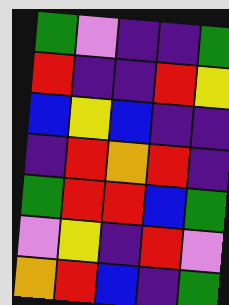[["green", "violet", "indigo", "indigo", "green"], ["red", "indigo", "indigo", "red", "yellow"], ["blue", "yellow", "blue", "indigo", "indigo"], ["indigo", "red", "orange", "red", "indigo"], ["green", "red", "red", "blue", "green"], ["violet", "yellow", "indigo", "red", "violet"], ["orange", "red", "blue", "indigo", "green"]]